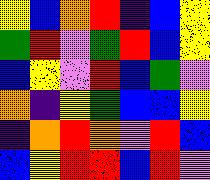[["yellow", "blue", "orange", "red", "indigo", "blue", "yellow"], ["green", "red", "violet", "green", "red", "blue", "yellow"], ["blue", "yellow", "violet", "red", "blue", "green", "violet"], ["orange", "indigo", "yellow", "green", "blue", "blue", "yellow"], ["indigo", "orange", "red", "orange", "violet", "red", "blue"], ["blue", "yellow", "red", "red", "blue", "red", "violet"]]